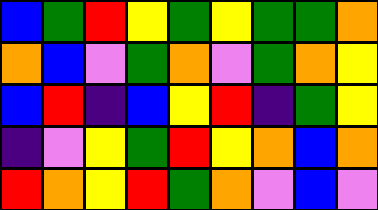[["blue", "green", "red", "yellow", "green", "yellow", "green", "green", "orange"], ["orange", "blue", "violet", "green", "orange", "violet", "green", "orange", "yellow"], ["blue", "red", "indigo", "blue", "yellow", "red", "indigo", "green", "yellow"], ["indigo", "violet", "yellow", "green", "red", "yellow", "orange", "blue", "orange"], ["red", "orange", "yellow", "red", "green", "orange", "violet", "blue", "violet"]]